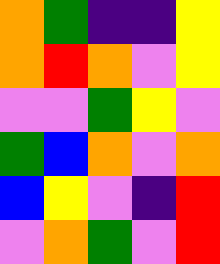[["orange", "green", "indigo", "indigo", "yellow"], ["orange", "red", "orange", "violet", "yellow"], ["violet", "violet", "green", "yellow", "violet"], ["green", "blue", "orange", "violet", "orange"], ["blue", "yellow", "violet", "indigo", "red"], ["violet", "orange", "green", "violet", "red"]]